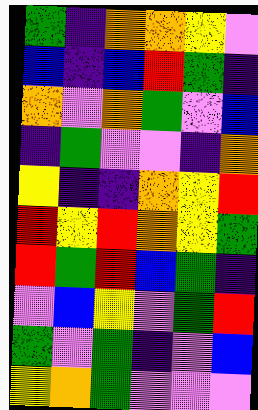[["green", "indigo", "orange", "orange", "yellow", "violet"], ["blue", "indigo", "blue", "red", "green", "indigo"], ["orange", "violet", "orange", "green", "violet", "blue"], ["indigo", "green", "violet", "violet", "indigo", "orange"], ["yellow", "indigo", "indigo", "orange", "yellow", "red"], ["red", "yellow", "red", "orange", "yellow", "green"], ["red", "green", "red", "blue", "green", "indigo"], ["violet", "blue", "yellow", "violet", "green", "red"], ["green", "violet", "green", "indigo", "violet", "blue"], ["yellow", "orange", "green", "violet", "violet", "violet"]]